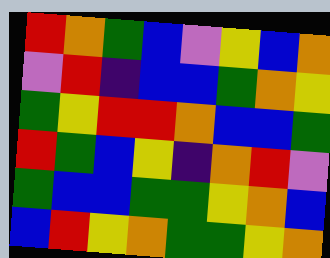[["red", "orange", "green", "blue", "violet", "yellow", "blue", "orange"], ["violet", "red", "indigo", "blue", "blue", "green", "orange", "yellow"], ["green", "yellow", "red", "red", "orange", "blue", "blue", "green"], ["red", "green", "blue", "yellow", "indigo", "orange", "red", "violet"], ["green", "blue", "blue", "green", "green", "yellow", "orange", "blue"], ["blue", "red", "yellow", "orange", "green", "green", "yellow", "orange"]]